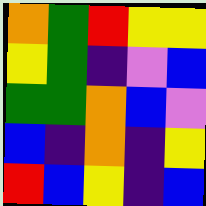[["orange", "green", "red", "yellow", "yellow"], ["yellow", "green", "indigo", "violet", "blue"], ["green", "green", "orange", "blue", "violet"], ["blue", "indigo", "orange", "indigo", "yellow"], ["red", "blue", "yellow", "indigo", "blue"]]